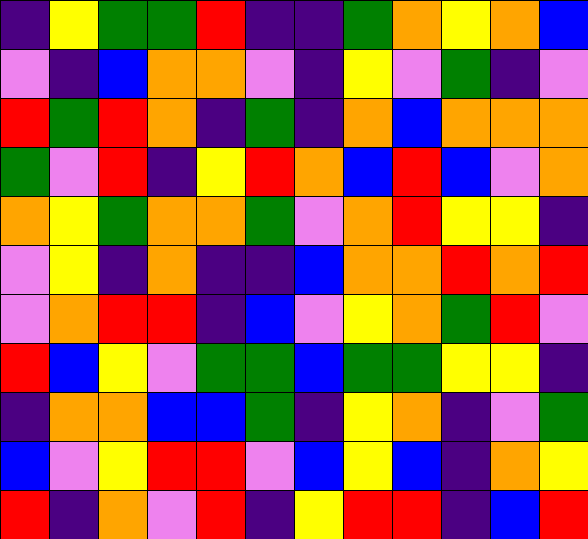[["indigo", "yellow", "green", "green", "red", "indigo", "indigo", "green", "orange", "yellow", "orange", "blue"], ["violet", "indigo", "blue", "orange", "orange", "violet", "indigo", "yellow", "violet", "green", "indigo", "violet"], ["red", "green", "red", "orange", "indigo", "green", "indigo", "orange", "blue", "orange", "orange", "orange"], ["green", "violet", "red", "indigo", "yellow", "red", "orange", "blue", "red", "blue", "violet", "orange"], ["orange", "yellow", "green", "orange", "orange", "green", "violet", "orange", "red", "yellow", "yellow", "indigo"], ["violet", "yellow", "indigo", "orange", "indigo", "indigo", "blue", "orange", "orange", "red", "orange", "red"], ["violet", "orange", "red", "red", "indigo", "blue", "violet", "yellow", "orange", "green", "red", "violet"], ["red", "blue", "yellow", "violet", "green", "green", "blue", "green", "green", "yellow", "yellow", "indigo"], ["indigo", "orange", "orange", "blue", "blue", "green", "indigo", "yellow", "orange", "indigo", "violet", "green"], ["blue", "violet", "yellow", "red", "red", "violet", "blue", "yellow", "blue", "indigo", "orange", "yellow"], ["red", "indigo", "orange", "violet", "red", "indigo", "yellow", "red", "red", "indigo", "blue", "red"]]